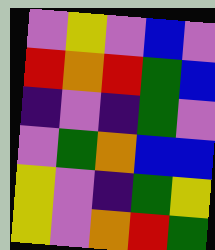[["violet", "yellow", "violet", "blue", "violet"], ["red", "orange", "red", "green", "blue"], ["indigo", "violet", "indigo", "green", "violet"], ["violet", "green", "orange", "blue", "blue"], ["yellow", "violet", "indigo", "green", "yellow"], ["yellow", "violet", "orange", "red", "green"]]